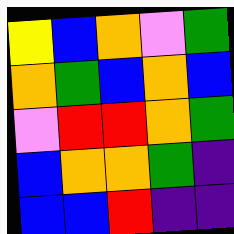[["yellow", "blue", "orange", "violet", "green"], ["orange", "green", "blue", "orange", "blue"], ["violet", "red", "red", "orange", "green"], ["blue", "orange", "orange", "green", "indigo"], ["blue", "blue", "red", "indigo", "indigo"]]